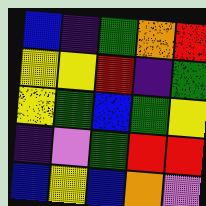[["blue", "indigo", "green", "orange", "red"], ["yellow", "yellow", "red", "indigo", "green"], ["yellow", "green", "blue", "green", "yellow"], ["indigo", "violet", "green", "red", "red"], ["blue", "yellow", "blue", "orange", "violet"]]